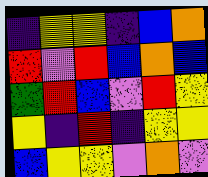[["indigo", "yellow", "yellow", "indigo", "blue", "orange"], ["red", "violet", "red", "blue", "orange", "blue"], ["green", "red", "blue", "violet", "red", "yellow"], ["yellow", "indigo", "red", "indigo", "yellow", "yellow"], ["blue", "yellow", "yellow", "violet", "orange", "violet"]]